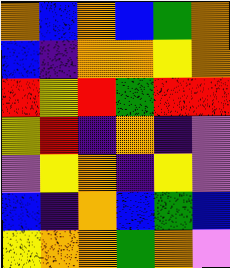[["orange", "blue", "orange", "blue", "green", "orange"], ["blue", "indigo", "orange", "orange", "yellow", "orange"], ["red", "yellow", "red", "green", "red", "red"], ["yellow", "red", "indigo", "orange", "indigo", "violet"], ["violet", "yellow", "orange", "indigo", "yellow", "violet"], ["blue", "indigo", "orange", "blue", "green", "blue"], ["yellow", "orange", "orange", "green", "orange", "violet"]]